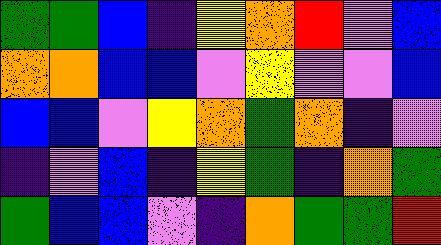[["green", "green", "blue", "indigo", "yellow", "orange", "red", "violet", "blue"], ["orange", "orange", "blue", "blue", "violet", "yellow", "violet", "violet", "blue"], ["blue", "blue", "violet", "yellow", "orange", "green", "orange", "indigo", "violet"], ["indigo", "violet", "blue", "indigo", "yellow", "green", "indigo", "orange", "green"], ["green", "blue", "blue", "violet", "indigo", "orange", "green", "green", "red"]]